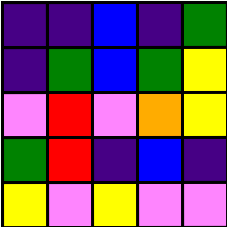[["indigo", "indigo", "blue", "indigo", "green"], ["indigo", "green", "blue", "green", "yellow"], ["violet", "red", "violet", "orange", "yellow"], ["green", "red", "indigo", "blue", "indigo"], ["yellow", "violet", "yellow", "violet", "violet"]]